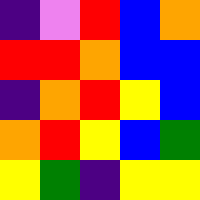[["indigo", "violet", "red", "blue", "orange"], ["red", "red", "orange", "blue", "blue"], ["indigo", "orange", "red", "yellow", "blue"], ["orange", "red", "yellow", "blue", "green"], ["yellow", "green", "indigo", "yellow", "yellow"]]